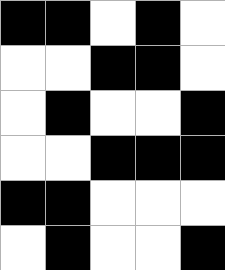[["black", "black", "white", "black", "white"], ["white", "white", "black", "black", "white"], ["white", "black", "white", "white", "black"], ["white", "white", "black", "black", "black"], ["black", "black", "white", "white", "white"], ["white", "black", "white", "white", "black"]]